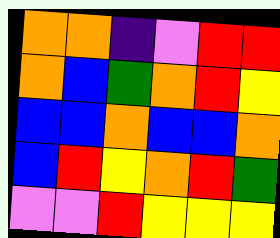[["orange", "orange", "indigo", "violet", "red", "red"], ["orange", "blue", "green", "orange", "red", "yellow"], ["blue", "blue", "orange", "blue", "blue", "orange"], ["blue", "red", "yellow", "orange", "red", "green"], ["violet", "violet", "red", "yellow", "yellow", "yellow"]]